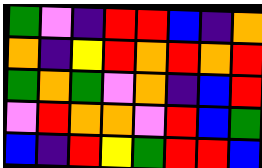[["green", "violet", "indigo", "red", "red", "blue", "indigo", "orange"], ["orange", "indigo", "yellow", "red", "orange", "red", "orange", "red"], ["green", "orange", "green", "violet", "orange", "indigo", "blue", "red"], ["violet", "red", "orange", "orange", "violet", "red", "blue", "green"], ["blue", "indigo", "red", "yellow", "green", "red", "red", "blue"]]